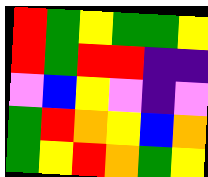[["red", "green", "yellow", "green", "green", "yellow"], ["red", "green", "red", "red", "indigo", "indigo"], ["violet", "blue", "yellow", "violet", "indigo", "violet"], ["green", "red", "orange", "yellow", "blue", "orange"], ["green", "yellow", "red", "orange", "green", "yellow"]]